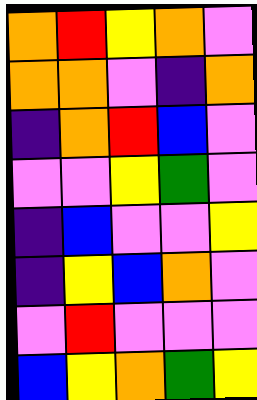[["orange", "red", "yellow", "orange", "violet"], ["orange", "orange", "violet", "indigo", "orange"], ["indigo", "orange", "red", "blue", "violet"], ["violet", "violet", "yellow", "green", "violet"], ["indigo", "blue", "violet", "violet", "yellow"], ["indigo", "yellow", "blue", "orange", "violet"], ["violet", "red", "violet", "violet", "violet"], ["blue", "yellow", "orange", "green", "yellow"]]